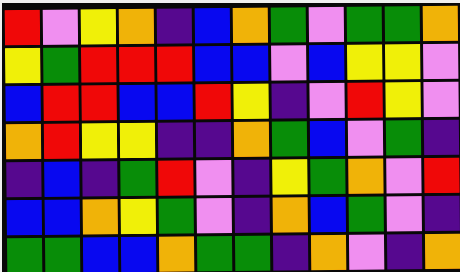[["red", "violet", "yellow", "orange", "indigo", "blue", "orange", "green", "violet", "green", "green", "orange"], ["yellow", "green", "red", "red", "red", "blue", "blue", "violet", "blue", "yellow", "yellow", "violet"], ["blue", "red", "red", "blue", "blue", "red", "yellow", "indigo", "violet", "red", "yellow", "violet"], ["orange", "red", "yellow", "yellow", "indigo", "indigo", "orange", "green", "blue", "violet", "green", "indigo"], ["indigo", "blue", "indigo", "green", "red", "violet", "indigo", "yellow", "green", "orange", "violet", "red"], ["blue", "blue", "orange", "yellow", "green", "violet", "indigo", "orange", "blue", "green", "violet", "indigo"], ["green", "green", "blue", "blue", "orange", "green", "green", "indigo", "orange", "violet", "indigo", "orange"]]